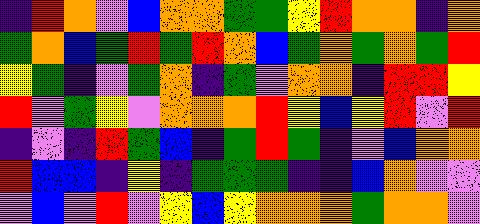[["indigo", "red", "orange", "violet", "blue", "orange", "orange", "green", "green", "yellow", "red", "orange", "orange", "indigo", "orange"], ["green", "orange", "blue", "green", "red", "green", "red", "orange", "blue", "green", "orange", "green", "orange", "green", "red"], ["yellow", "green", "indigo", "violet", "green", "orange", "indigo", "green", "violet", "orange", "orange", "indigo", "red", "red", "yellow"], ["red", "violet", "green", "yellow", "violet", "orange", "orange", "orange", "red", "yellow", "blue", "yellow", "red", "violet", "red"], ["indigo", "violet", "indigo", "red", "green", "blue", "indigo", "green", "red", "green", "indigo", "violet", "blue", "orange", "orange"], ["red", "blue", "blue", "indigo", "yellow", "indigo", "green", "green", "green", "indigo", "indigo", "blue", "orange", "violet", "violet"], ["violet", "blue", "violet", "red", "violet", "yellow", "blue", "yellow", "orange", "orange", "orange", "green", "orange", "orange", "violet"]]